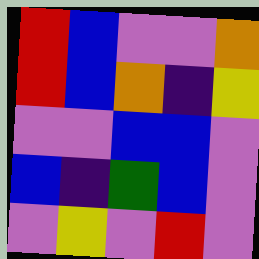[["red", "blue", "violet", "violet", "orange"], ["red", "blue", "orange", "indigo", "yellow"], ["violet", "violet", "blue", "blue", "violet"], ["blue", "indigo", "green", "blue", "violet"], ["violet", "yellow", "violet", "red", "violet"]]